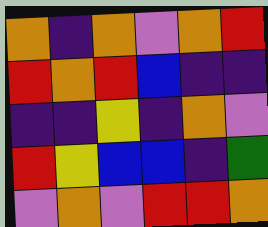[["orange", "indigo", "orange", "violet", "orange", "red"], ["red", "orange", "red", "blue", "indigo", "indigo"], ["indigo", "indigo", "yellow", "indigo", "orange", "violet"], ["red", "yellow", "blue", "blue", "indigo", "green"], ["violet", "orange", "violet", "red", "red", "orange"]]